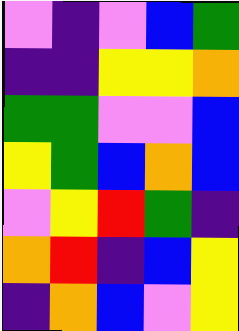[["violet", "indigo", "violet", "blue", "green"], ["indigo", "indigo", "yellow", "yellow", "orange"], ["green", "green", "violet", "violet", "blue"], ["yellow", "green", "blue", "orange", "blue"], ["violet", "yellow", "red", "green", "indigo"], ["orange", "red", "indigo", "blue", "yellow"], ["indigo", "orange", "blue", "violet", "yellow"]]